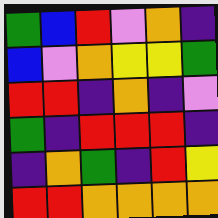[["green", "blue", "red", "violet", "orange", "indigo"], ["blue", "violet", "orange", "yellow", "yellow", "green"], ["red", "red", "indigo", "orange", "indigo", "violet"], ["green", "indigo", "red", "red", "red", "indigo"], ["indigo", "orange", "green", "indigo", "red", "yellow"], ["red", "red", "orange", "orange", "orange", "orange"]]